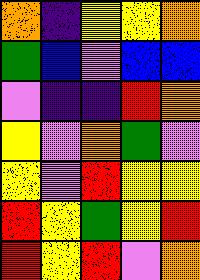[["orange", "indigo", "yellow", "yellow", "orange"], ["green", "blue", "violet", "blue", "blue"], ["violet", "indigo", "indigo", "red", "orange"], ["yellow", "violet", "orange", "green", "violet"], ["yellow", "violet", "red", "yellow", "yellow"], ["red", "yellow", "green", "yellow", "red"], ["red", "yellow", "red", "violet", "orange"]]